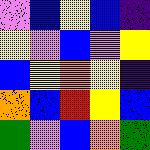[["violet", "blue", "yellow", "blue", "indigo"], ["yellow", "violet", "blue", "violet", "yellow"], ["blue", "yellow", "orange", "yellow", "indigo"], ["orange", "blue", "red", "yellow", "blue"], ["green", "violet", "blue", "orange", "green"]]